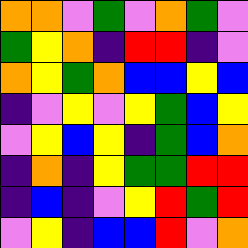[["orange", "orange", "violet", "green", "violet", "orange", "green", "violet"], ["green", "yellow", "orange", "indigo", "red", "red", "indigo", "violet"], ["orange", "yellow", "green", "orange", "blue", "blue", "yellow", "blue"], ["indigo", "violet", "yellow", "violet", "yellow", "green", "blue", "yellow"], ["violet", "yellow", "blue", "yellow", "indigo", "green", "blue", "orange"], ["indigo", "orange", "indigo", "yellow", "green", "green", "red", "red"], ["indigo", "blue", "indigo", "violet", "yellow", "red", "green", "red"], ["violet", "yellow", "indigo", "blue", "blue", "red", "violet", "orange"]]